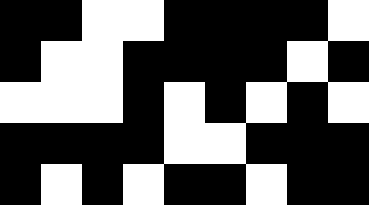[["black", "black", "white", "white", "black", "black", "black", "black", "white"], ["black", "white", "white", "black", "black", "black", "black", "white", "black"], ["white", "white", "white", "black", "white", "black", "white", "black", "white"], ["black", "black", "black", "black", "white", "white", "black", "black", "black"], ["black", "white", "black", "white", "black", "black", "white", "black", "black"]]